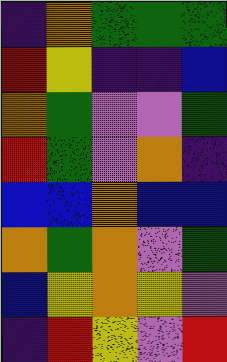[["indigo", "orange", "green", "green", "green"], ["red", "yellow", "indigo", "indigo", "blue"], ["orange", "green", "violet", "violet", "green"], ["red", "green", "violet", "orange", "indigo"], ["blue", "blue", "orange", "blue", "blue"], ["orange", "green", "orange", "violet", "green"], ["blue", "yellow", "orange", "yellow", "violet"], ["indigo", "red", "yellow", "violet", "red"]]